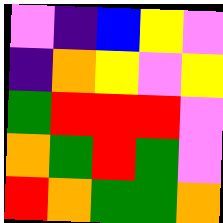[["violet", "indigo", "blue", "yellow", "violet"], ["indigo", "orange", "yellow", "violet", "yellow"], ["green", "red", "red", "red", "violet"], ["orange", "green", "red", "green", "violet"], ["red", "orange", "green", "green", "orange"]]